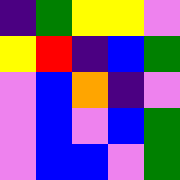[["indigo", "green", "yellow", "yellow", "violet"], ["yellow", "red", "indigo", "blue", "green"], ["violet", "blue", "orange", "indigo", "violet"], ["violet", "blue", "violet", "blue", "green"], ["violet", "blue", "blue", "violet", "green"]]